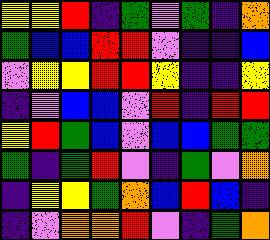[["yellow", "yellow", "red", "indigo", "green", "violet", "green", "indigo", "orange"], ["green", "blue", "blue", "red", "red", "violet", "indigo", "indigo", "blue"], ["violet", "yellow", "yellow", "red", "red", "yellow", "indigo", "indigo", "yellow"], ["indigo", "violet", "blue", "blue", "violet", "red", "indigo", "red", "red"], ["yellow", "red", "green", "blue", "violet", "blue", "blue", "green", "green"], ["green", "indigo", "green", "red", "violet", "indigo", "green", "violet", "orange"], ["indigo", "yellow", "yellow", "green", "orange", "blue", "red", "blue", "indigo"], ["indigo", "violet", "orange", "orange", "red", "violet", "indigo", "green", "orange"]]